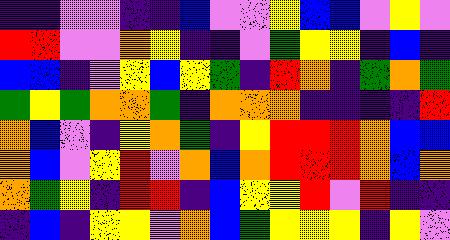[["indigo", "indigo", "violet", "violet", "indigo", "indigo", "blue", "violet", "violet", "yellow", "blue", "blue", "violet", "yellow", "violet"], ["red", "red", "violet", "violet", "orange", "yellow", "indigo", "indigo", "violet", "green", "yellow", "yellow", "indigo", "blue", "indigo"], ["blue", "blue", "indigo", "violet", "yellow", "blue", "yellow", "green", "indigo", "red", "orange", "indigo", "green", "orange", "green"], ["green", "yellow", "green", "orange", "orange", "green", "indigo", "orange", "orange", "orange", "indigo", "indigo", "indigo", "indigo", "red"], ["orange", "blue", "violet", "indigo", "yellow", "orange", "green", "indigo", "yellow", "red", "red", "red", "orange", "blue", "blue"], ["orange", "blue", "violet", "yellow", "red", "violet", "orange", "blue", "orange", "red", "red", "red", "orange", "blue", "orange"], ["orange", "green", "yellow", "indigo", "red", "red", "indigo", "blue", "yellow", "yellow", "red", "violet", "red", "indigo", "indigo"], ["indigo", "blue", "indigo", "yellow", "yellow", "violet", "orange", "blue", "green", "yellow", "yellow", "yellow", "indigo", "yellow", "violet"]]